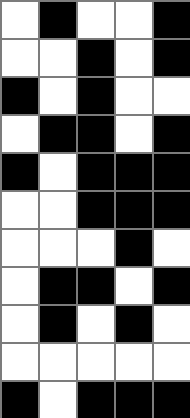[["white", "black", "white", "white", "black"], ["white", "white", "black", "white", "black"], ["black", "white", "black", "white", "white"], ["white", "black", "black", "white", "black"], ["black", "white", "black", "black", "black"], ["white", "white", "black", "black", "black"], ["white", "white", "white", "black", "white"], ["white", "black", "black", "white", "black"], ["white", "black", "white", "black", "white"], ["white", "white", "white", "white", "white"], ["black", "white", "black", "black", "black"]]